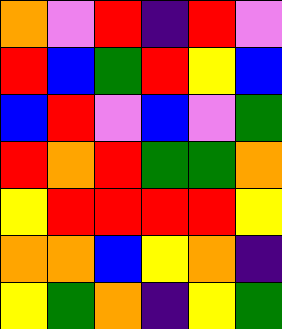[["orange", "violet", "red", "indigo", "red", "violet"], ["red", "blue", "green", "red", "yellow", "blue"], ["blue", "red", "violet", "blue", "violet", "green"], ["red", "orange", "red", "green", "green", "orange"], ["yellow", "red", "red", "red", "red", "yellow"], ["orange", "orange", "blue", "yellow", "orange", "indigo"], ["yellow", "green", "orange", "indigo", "yellow", "green"]]